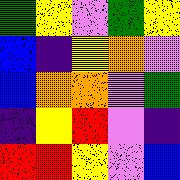[["green", "yellow", "violet", "green", "yellow"], ["blue", "indigo", "yellow", "orange", "violet"], ["blue", "orange", "orange", "violet", "green"], ["indigo", "yellow", "red", "violet", "indigo"], ["red", "red", "yellow", "violet", "blue"]]